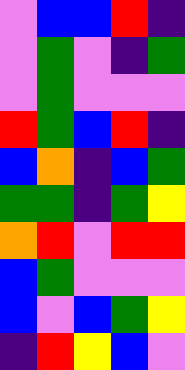[["violet", "blue", "blue", "red", "indigo"], ["violet", "green", "violet", "indigo", "green"], ["violet", "green", "violet", "violet", "violet"], ["red", "green", "blue", "red", "indigo"], ["blue", "orange", "indigo", "blue", "green"], ["green", "green", "indigo", "green", "yellow"], ["orange", "red", "violet", "red", "red"], ["blue", "green", "violet", "violet", "violet"], ["blue", "violet", "blue", "green", "yellow"], ["indigo", "red", "yellow", "blue", "violet"]]